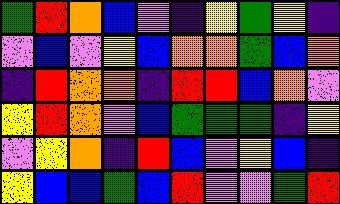[["green", "red", "orange", "blue", "violet", "indigo", "yellow", "green", "yellow", "indigo"], ["violet", "blue", "violet", "yellow", "blue", "orange", "orange", "green", "blue", "orange"], ["indigo", "red", "orange", "orange", "indigo", "red", "red", "blue", "orange", "violet"], ["yellow", "red", "orange", "violet", "blue", "green", "green", "green", "indigo", "yellow"], ["violet", "yellow", "orange", "indigo", "red", "blue", "violet", "yellow", "blue", "indigo"], ["yellow", "blue", "blue", "green", "blue", "red", "violet", "violet", "green", "red"]]